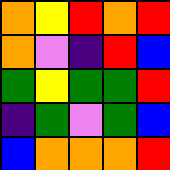[["orange", "yellow", "red", "orange", "red"], ["orange", "violet", "indigo", "red", "blue"], ["green", "yellow", "green", "green", "red"], ["indigo", "green", "violet", "green", "blue"], ["blue", "orange", "orange", "orange", "red"]]